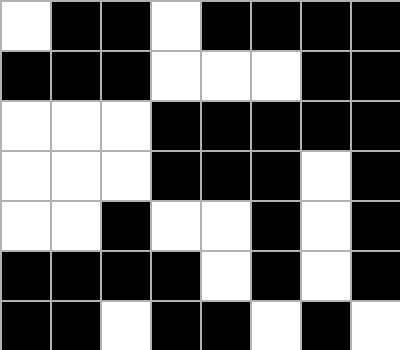[["white", "black", "black", "white", "black", "black", "black", "black"], ["black", "black", "black", "white", "white", "white", "black", "black"], ["white", "white", "white", "black", "black", "black", "black", "black"], ["white", "white", "white", "black", "black", "black", "white", "black"], ["white", "white", "black", "white", "white", "black", "white", "black"], ["black", "black", "black", "black", "white", "black", "white", "black"], ["black", "black", "white", "black", "black", "white", "black", "white"]]